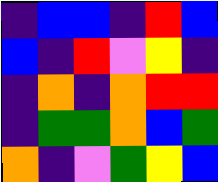[["indigo", "blue", "blue", "indigo", "red", "blue"], ["blue", "indigo", "red", "violet", "yellow", "indigo"], ["indigo", "orange", "indigo", "orange", "red", "red"], ["indigo", "green", "green", "orange", "blue", "green"], ["orange", "indigo", "violet", "green", "yellow", "blue"]]